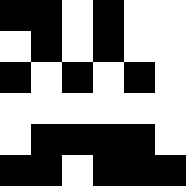[["black", "black", "white", "black", "white", "white"], ["white", "black", "white", "black", "white", "white"], ["black", "white", "black", "white", "black", "white"], ["white", "white", "white", "white", "white", "white"], ["white", "black", "black", "black", "black", "white"], ["black", "black", "white", "black", "black", "black"]]